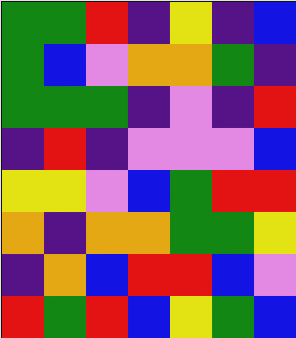[["green", "green", "red", "indigo", "yellow", "indigo", "blue"], ["green", "blue", "violet", "orange", "orange", "green", "indigo"], ["green", "green", "green", "indigo", "violet", "indigo", "red"], ["indigo", "red", "indigo", "violet", "violet", "violet", "blue"], ["yellow", "yellow", "violet", "blue", "green", "red", "red"], ["orange", "indigo", "orange", "orange", "green", "green", "yellow"], ["indigo", "orange", "blue", "red", "red", "blue", "violet"], ["red", "green", "red", "blue", "yellow", "green", "blue"]]